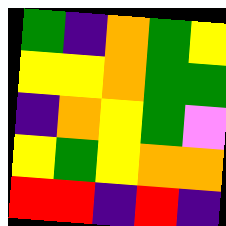[["green", "indigo", "orange", "green", "yellow"], ["yellow", "yellow", "orange", "green", "green"], ["indigo", "orange", "yellow", "green", "violet"], ["yellow", "green", "yellow", "orange", "orange"], ["red", "red", "indigo", "red", "indigo"]]